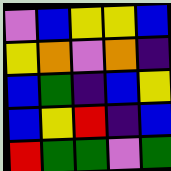[["violet", "blue", "yellow", "yellow", "blue"], ["yellow", "orange", "violet", "orange", "indigo"], ["blue", "green", "indigo", "blue", "yellow"], ["blue", "yellow", "red", "indigo", "blue"], ["red", "green", "green", "violet", "green"]]